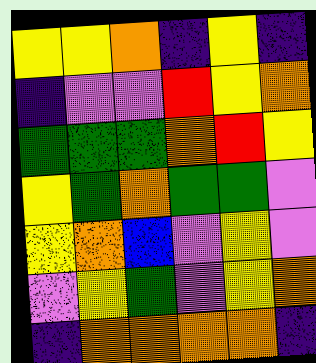[["yellow", "yellow", "orange", "indigo", "yellow", "indigo"], ["indigo", "violet", "violet", "red", "yellow", "orange"], ["green", "green", "green", "orange", "red", "yellow"], ["yellow", "green", "orange", "green", "green", "violet"], ["yellow", "orange", "blue", "violet", "yellow", "violet"], ["violet", "yellow", "green", "violet", "yellow", "orange"], ["indigo", "orange", "orange", "orange", "orange", "indigo"]]